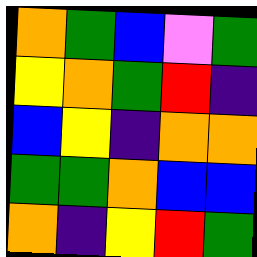[["orange", "green", "blue", "violet", "green"], ["yellow", "orange", "green", "red", "indigo"], ["blue", "yellow", "indigo", "orange", "orange"], ["green", "green", "orange", "blue", "blue"], ["orange", "indigo", "yellow", "red", "green"]]